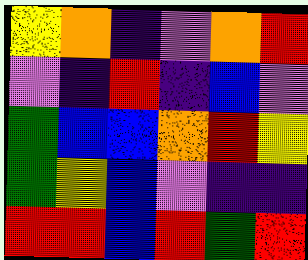[["yellow", "orange", "indigo", "violet", "orange", "red"], ["violet", "indigo", "red", "indigo", "blue", "violet"], ["green", "blue", "blue", "orange", "red", "yellow"], ["green", "yellow", "blue", "violet", "indigo", "indigo"], ["red", "red", "blue", "red", "green", "red"]]